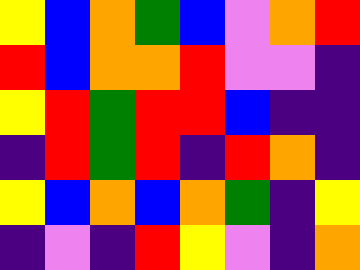[["yellow", "blue", "orange", "green", "blue", "violet", "orange", "red"], ["red", "blue", "orange", "orange", "red", "violet", "violet", "indigo"], ["yellow", "red", "green", "red", "red", "blue", "indigo", "indigo"], ["indigo", "red", "green", "red", "indigo", "red", "orange", "indigo"], ["yellow", "blue", "orange", "blue", "orange", "green", "indigo", "yellow"], ["indigo", "violet", "indigo", "red", "yellow", "violet", "indigo", "orange"]]